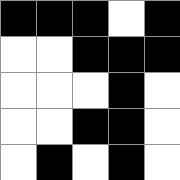[["black", "black", "black", "white", "black"], ["white", "white", "black", "black", "black"], ["white", "white", "white", "black", "white"], ["white", "white", "black", "black", "white"], ["white", "black", "white", "black", "white"]]